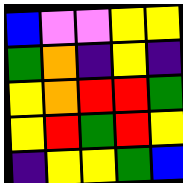[["blue", "violet", "violet", "yellow", "yellow"], ["green", "orange", "indigo", "yellow", "indigo"], ["yellow", "orange", "red", "red", "green"], ["yellow", "red", "green", "red", "yellow"], ["indigo", "yellow", "yellow", "green", "blue"]]